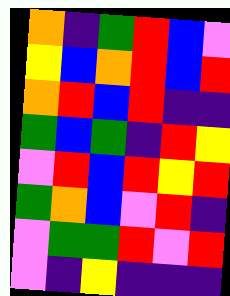[["orange", "indigo", "green", "red", "blue", "violet"], ["yellow", "blue", "orange", "red", "blue", "red"], ["orange", "red", "blue", "red", "indigo", "indigo"], ["green", "blue", "green", "indigo", "red", "yellow"], ["violet", "red", "blue", "red", "yellow", "red"], ["green", "orange", "blue", "violet", "red", "indigo"], ["violet", "green", "green", "red", "violet", "red"], ["violet", "indigo", "yellow", "indigo", "indigo", "indigo"]]